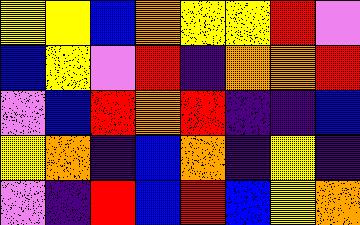[["yellow", "yellow", "blue", "orange", "yellow", "yellow", "red", "violet"], ["blue", "yellow", "violet", "red", "indigo", "orange", "orange", "red"], ["violet", "blue", "red", "orange", "red", "indigo", "indigo", "blue"], ["yellow", "orange", "indigo", "blue", "orange", "indigo", "yellow", "indigo"], ["violet", "indigo", "red", "blue", "red", "blue", "yellow", "orange"]]